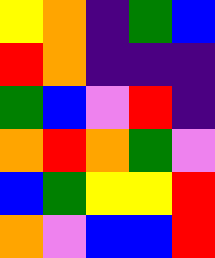[["yellow", "orange", "indigo", "green", "blue"], ["red", "orange", "indigo", "indigo", "indigo"], ["green", "blue", "violet", "red", "indigo"], ["orange", "red", "orange", "green", "violet"], ["blue", "green", "yellow", "yellow", "red"], ["orange", "violet", "blue", "blue", "red"]]